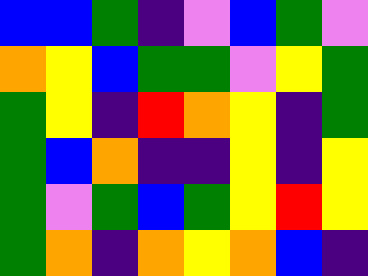[["blue", "blue", "green", "indigo", "violet", "blue", "green", "violet"], ["orange", "yellow", "blue", "green", "green", "violet", "yellow", "green"], ["green", "yellow", "indigo", "red", "orange", "yellow", "indigo", "green"], ["green", "blue", "orange", "indigo", "indigo", "yellow", "indigo", "yellow"], ["green", "violet", "green", "blue", "green", "yellow", "red", "yellow"], ["green", "orange", "indigo", "orange", "yellow", "orange", "blue", "indigo"]]